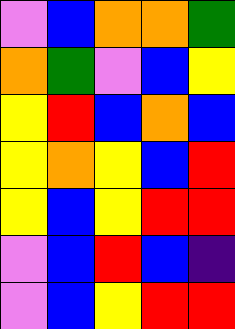[["violet", "blue", "orange", "orange", "green"], ["orange", "green", "violet", "blue", "yellow"], ["yellow", "red", "blue", "orange", "blue"], ["yellow", "orange", "yellow", "blue", "red"], ["yellow", "blue", "yellow", "red", "red"], ["violet", "blue", "red", "blue", "indigo"], ["violet", "blue", "yellow", "red", "red"]]